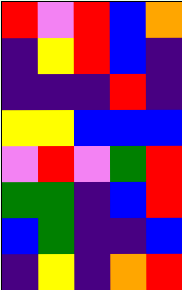[["red", "violet", "red", "blue", "orange"], ["indigo", "yellow", "red", "blue", "indigo"], ["indigo", "indigo", "indigo", "red", "indigo"], ["yellow", "yellow", "blue", "blue", "blue"], ["violet", "red", "violet", "green", "red"], ["green", "green", "indigo", "blue", "red"], ["blue", "green", "indigo", "indigo", "blue"], ["indigo", "yellow", "indigo", "orange", "red"]]